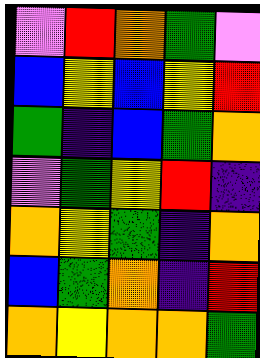[["violet", "red", "orange", "green", "violet"], ["blue", "yellow", "blue", "yellow", "red"], ["green", "indigo", "blue", "green", "orange"], ["violet", "green", "yellow", "red", "indigo"], ["orange", "yellow", "green", "indigo", "orange"], ["blue", "green", "orange", "indigo", "red"], ["orange", "yellow", "orange", "orange", "green"]]